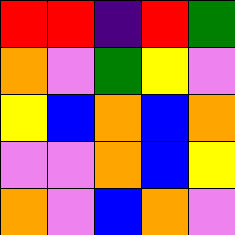[["red", "red", "indigo", "red", "green"], ["orange", "violet", "green", "yellow", "violet"], ["yellow", "blue", "orange", "blue", "orange"], ["violet", "violet", "orange", "blue", "yellow"], ["orange", "violet", "blue", "orange", "violet"]]